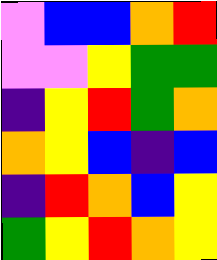[["violet", "blue", "blue", "orange", "red"], ["violet", "violet", "yellow", "green", "green"], ["indigo", "yellow", "red", "green", "orange"], ["orange", "yellow", "blue", "indigo", "blue"], ["indigo", "red", "orange", "blue", "yellow"], ["green", "yellow", "red", "orange", "yellow"]]